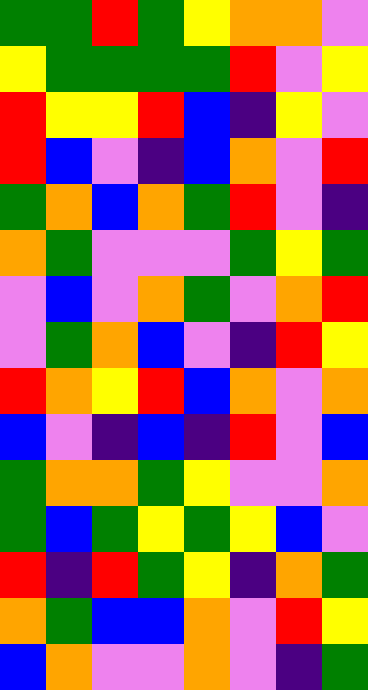[["green", "green", "red", "green", "yellow", "orange", "orange", "violet"], ["yellow", "green", "green", "green", "green", "red", "violet", "yellow"], ["red", "yellow", "yellow", "red", "blue", "indigo", "yellow", "violet"], ["red", "blue", "violet", "indigo", "blue", "orange", "violet", "red"], ["green", "orange", "blue", "orange", "green", "red", "violet", "indigo"], ["orange", "green", "violet", "violet", "violet", "green", "yellow", "green"], ["violet", "blue", "violet", "orange", "green", "violet", "orange", "red"], ["violet", "green", "orange", "blue", "violet", "indigo", "red", "yellow"], ["red", "orange", "yellow", "red", "blue", "orange", "violet", "orange"], ["blue", "violet", "indigo", "blue", "indigo", "red", "violet", "blue"], ["green", "orange", "orange", "green", "yellow", "violet", "violet", "orange"], ["green", "blue", "green", "yellow", "green", "yellow", "blue", "violet"], ["red", "indigo", "red", "green", "yellow", "indigo", "orange", "green"], ["orange", "green", "blue", "blue", "orange", "violet", "red", "yellow"], ["blue", "orange", "violet", "violet", "orange", "violet", "indigo", "green"]]